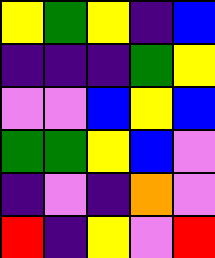[["yellow", "green", "yellow", "indigo", "blue"], ["indigo", "indigo", "indigo", "green", "yellow"], ["violet", "violet", "blue", "yellow", "blue"], ["green", "green", "yellow", "blue", "violet"], ["indigo", "violet", "indigo", "orange", "violet"], ["red", "indigo", "yellow", "violet", "red"]]